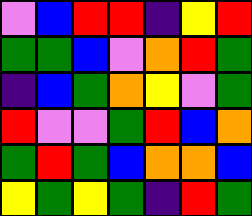[["violet", "blue", "red", "red", "indigo", "yellow", "red"], ["green", "green", "blue", "violet", "orange", "red", "green"], ["indigo", "blue", "green", "orange", "yellow", "violet", "green"], ["red", "violet", "violet", "green", "red", "blue", "orange"], ["green", "red", "green", "blue", "orange", "orange", "blue"], ["yellow", "green", "yellow", "green", "indigo", "red", "green"]]